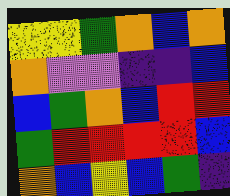[["yellow", "yellow", "green", "orange", "blue", "orange"], ["orange", "violet", "violet", "indigo", "indigo", "blue"], ["blue", "green", "orange", "blue", "red", "red"], ["green", "red", "red", "red", "red", "blue"], ["orange", "blue", "yellow", "blue", "green", "indigo"]]